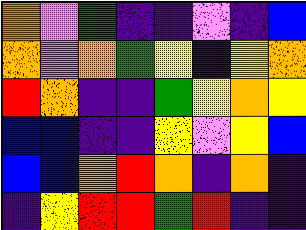[["orange", "violet", "green", "indigo", "indigo", "violet", "indigo", "blue"], ["orange", "violet", "orange", "green", "yellow", "indigo", "yellow", "orange"], ["red", "orange", "indigo", "indigo", "green", "yellow", "orange", "yellow"], ["blue", "blue", "indigo", "indigo", "yellow", "violet", "yellow", "blue"], ["blue", "blue", "orange", "red", "orange", "indigo", "orange", "indigo"], ["indigo", "yellow", "red", "red", "green", "red", "indigo", "indigo"]]